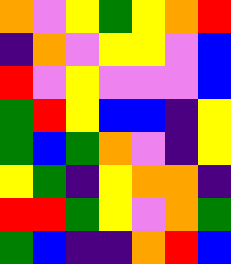[["orange", "violet", "yellow", "green", "yellow", "orange", "red"], ["indigo", "orange", "violet", "yellow", "yellow", "violet", "blue"], ["red", "violet", "yellow", "violet", "violet", "violet", "blue"], ["green", "red", "yellow", "blue", "blue", "indigo", "yellow"], ["green", "blue", "green", "orange", "violet", "indigo", "yellow"], ["yellow", "green", "indigo", "yellow", "orange", "orange", "indigo"], ["red", "red", "green", "yellow", "violet", "orange", "green"], ["green", "blue", "indigo", "indigo", "orange", "red", "blue"]]